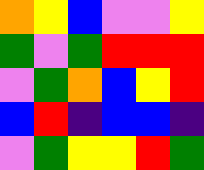[["orange", "yellow", "blue", "violet", "violet", "yellow"], ["green", "violet", "green", "red", "red", "red"], ["violet", "green", "orange", "blue", "yellow", "red"], ["blue", "red", "indigo", "blue", "blue", "indigo"], ["violet", "green", "yellow", "yellow", "red", "green"]]